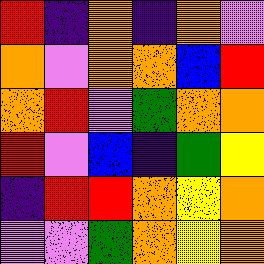[["red", "indigo", "orange", "indigo", "orange", "violet"], ["orange", "violet", "orange", "orange", "blue", "red"], ["orange", "red", "violet", "green", "orange", "orange"], ["red", "violet", "blue", "indigo", "green", "yellow"], ["indigo", "red", "red", "orange", "yellow", "orange"], ["violet", "violet", "green", "orange", "yellow", "orange"]]